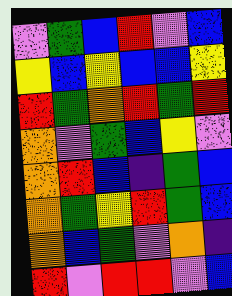[["violet", "green", "blue", "red", "violet", "blue"], ["yellow", "blue", "yellow", "blue", "blue", "yellow"], ["red", "green", "orange", "red", "green", "red"], ["orange", "violet", "green", "blue", "yellow", "violet"], ["orange", "red", "blue", "indigo", "green", "blue"], ["orange", "green", "yellow", "red", "green", "blue"], ["orange", "blue", "green", "violet", "orange", "indigo"], ["red", "violet", "red", "red", "violet", "blue"]]